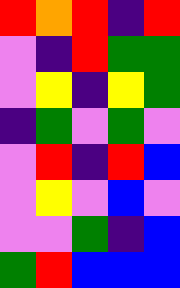[["red", "orange", "red", "indigo", "red"], ["violet", "indigo", "red", "green", "green"], ["violet", "yellow", "indigo", "yellow", "green"], ["indigo", "green", "violet", "green", "violet"], ["violet", "red", "indigo", "red", "blue"], ["violet", "yellow", "violet", "blue", "violet"], ["violet", "violet", "green", "indigo", "blue"], ["green", "red", "blue", "blue", "blue"]]